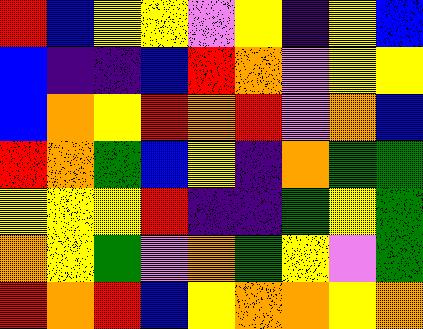[["red", "blue", "yellow", "yellow", "violet", "yellow", "indigo", "yellow", "blue"], ["blue", "indigo", "indigo", "blue", "red", "orange", "violet", "yellow", "yellow"], ["blue", "orange", "yellow", "red", "orange", "red", "violet", "orange", "blue"], ["red", "orange", "green", "blue", "yellow", "indigo", "orange", "green", "green"], ["yellow", "yellow", "yellow", "red", "indigo", "indigo", "green", "yellow", "green"], ["orange", "yellow", "green", "violet", "orange", "green", "yellow", "violet", "green"], ["red", "orange", "red", "blue", "yellow", "orange", "orange", "yellow", "orange"]]